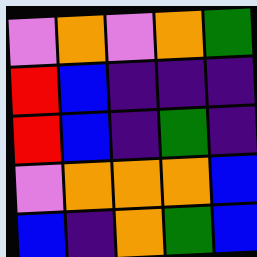[["violet", "orange", "violet", "orange", "green"], ["red", "blue", "indigo", "indigo", "indigo"], ["red", "blue", "indigo", "green", "indigo"], ["violet", "orange", "orange", "orange", "blue"], ["blue", "indigo", "orange", "green", "blue"]]